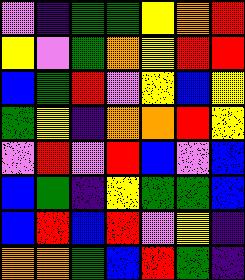[["violet", "indigo", "green", "green", "yellow", "orange", "red"], ["yellow", "violet", "green", "orange", "yellow", "red", "red"], ["blue", "green", "red", "violet", "yellow", "blue", "yellow"], ["green", "yellow", "indigo", "orange", "orange", "red", "yellow"], ["violet", "red", "violet", "red", "blue", "violet", "blue"], ["blue", "green", "indigo", "yellow", "green", "green", "blue"], ["blue", "red", "blue", "red", "violet", "yellow", "indigo"], ["orange", "orange", "green", "blue", "red", "green", "indigo"]]